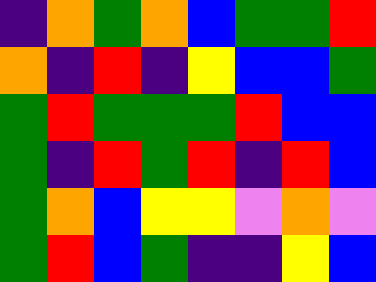[["indigo", "orange", "green", "orange", "blue", "green", "green", "red"], ["orange", "indigo", "red", "indigo", "yellow", "blue", "blue", "green"], ["green", "red", "green", "green", "green", "red", "blue", "blue"], ["green", "indigo", "red", "green", "red", "indigo", "red", "blue"], ["green", "orange", "blue", "yellow", "yellow", "violet", "orange", "violet"], ["green", "red", "blue", "green", "indigo", "indigo", "yellow", "blue"]]